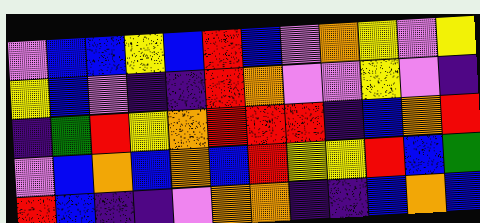[["violet", "blue", "blue", "yellow", "blue", "red", "blue", "violet", "orange", "yellow", "violet", "yellow"], ["yellow", "blue", "violet", "indigo", "indigo", "red", "orange", "violet", "violet", "yellow", "violet", "indigo"], ["indigo", "green", "red", "yellow", "orange", "red", "red", "red", "indigo", "blue", "orange", "red"], ["violet", "blue", "orange", "blue", "orange", "blue", "red", "yellow", "yellow", "red", "blue", "green"], ["red", "blue", "indigo", "indigo", "violet", "orange", "orange", "indigo", "indigo", "blue", "orange", "blue"]]